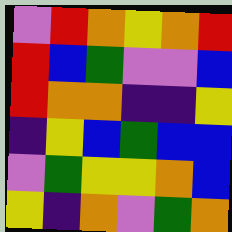[["violet", "red", "orange", "yellow", "orange", "red"], ["red", "blue", "green", "violet", "violet", "blue"], ["red", "orange", "orange", "indigo", "indigo", "yellow"], ["indigo", "yellow", "blue", "green", "blue", "blue"], ["violet", "green", "yellow", "yellow", "orange", "blue"], ["yellow", "indigo", "orange", "violet", "green", "orange"]]